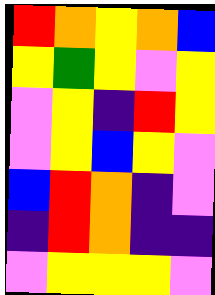[["red", "orange", "yellow", "orange", "blue"], ["yellow", "green", "yellow", "violet", "yellow"], ["violet", "yellow", "indigo", "red", "yellow"], ["violet", "yellow", "blue", "yellow", "violet"], ["blue", "red", "orange", "indigo", "violet"], ["indigo", "red", "orange", "indigo", "indigo"], ["violet", "yellow", "yellow", "yellow", "violet"]]